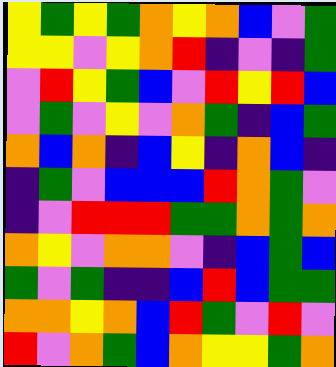[["yellow", "green", "yellow", "green", "orange", "yellow", "orange", "blue", "violet", "green"], ["yellow", "yellow", "violet", "yellow", "orange", "red", "indigo", "violet", "indigo", "green"], ["violet", "red", "yellow", "green", "blue", "violet", "red", "yellow", "red", "blue"], ["violet", "green", "violet", "yellow", "violet", "orange", "green", "indigo", "blue", "green"], ["orange", "blue", "orange", "indigo", "blue", "yellow", "indigo", "orange", "blue", "indigo"], ["indigo", "green", "violet", "blue", "blue", "blue", "red", "orange", "green", "violet"], ["indigo", "violet", "red", "red", "red", "green", "green", "orange", "green", "orange"], ["orange", "yellow", "violet", "orange", "orange", "violet", "indigo", "blue", "green", "blue"], ["green", "violet", "green", "indigo", "indigo", "blue", "red", "blue", "green", "green"], ["orange", "orange", "yellow", "orange", "blue", "red", "green", "violet", "red", "violet"], ["red", "violet", "orange", "green", "blue", "orange", "yellow", "yellow", "green", "orange"]]